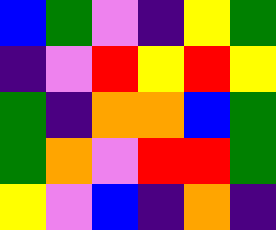[["blue", "green", "violet", "indigo", "yellow", "green"], ["indigo", "violet", "red", "yellow", "red", "yellow"], ["green", "indigo", "orange", "orange", "blue", "green"], ["green", "orange", "violet", "red", "red", "green"], ["yellow", "violet", "blue", "indigo", "orange", "indigo"]]